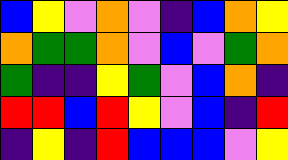[["blue", "yellow", "violet", "orange", "violet", "indigo", "blue", "orange", "yellow"], ["orange", "green", "green", "orange", "violet", "blue", "violet", "green", "orange"], ["green", "indigo", "indigo", "yellow", "green", "violet", "blue", "orange", "indigo"], ["red", "red", "blue", "red", "yellow", "violet", "blue", "indigo", "red"], ["indigo", "yellow", "indigo", "red", "blue", "blue", "blue", "violet", "yellow"]]